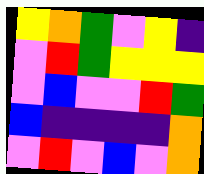[["yellow", "orange", "green", "violet", "yellow", "indigo"], ["violet", "red", "green", "yellow", "yellow", "yellow"], ["violet", "blue", "violet", "violet", "red", "green"], ["blue", "indigo", "indigo", "indigo", "indigo", "orange"], ["violet", "red", "violet", "blue", "violet", "orange"]]